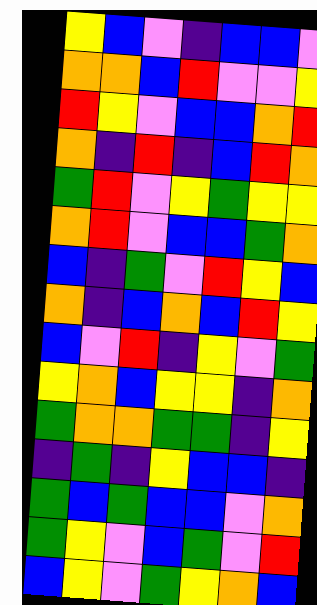[["yellow", "blue", "violet", "indigo", "blue", "blue", "violet"], ["orange", "orange", "blue", "red", "violet", "violet", "yellow"], ["red", "yellow", "violet", "blue", "blue", "orange", "red"], ["orange", "indigo", "red", "indigo", "blue", "red", "orange"], ["green", "red", "violet", "yellow", "green", "yellow", "yellow"], ["orange", "red", "violet", "blue", "blue", "green", "orange"], ["blue", "indigo", "green", "violet", "red", "yellow", "blue"], ["orange", "indigo", "blue", "orange", "blue", "red", "yellow"], ["blue", "violet", "red", "indigo", "yellow", "violet", "green"], ["yellow", "orange", "blue", "yellow", "yellow", "indigo", "orange"], ["green", "orange", "orange", "green", "green", "indigo", "yellow"], ["indigo", "green", "indigo", "yellow", "blue", "blue", "indigo"], ["green", "blue", "green", "blue", "blue", "violet", "orange"], ["green", "yellow", "violet", "blue", "green", "violet", "red"], ["blue", "yellow", "violet", "green", "yellow", "orange", "blue"]]